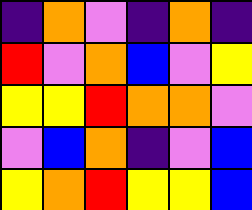[["indigo", "orange", "violet", "indigo", "orange", "indigo"], ["red", "violet", "orange", "blue", "violet", "yellow"], ["yellow", "yellow", "red", "orange", "orange", "violet"], ["violet", "blue", "orange", "indigo", "violet", "blue"], ["yellow", "orange", "red", "yellow", "yellow", "blue"]]